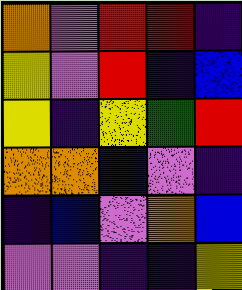[["orange", "violet", "red", "red", "indigo"], ["yellow", "violet", "red", "indigo", "blue"], ["yellow", "indigo", "yellow", "green", "red"], ["orange", "orange", "blue", "violet", "indigo"], ["indigo", "blue", "violet", "orange", "blue"], ["violet", "violet", "indigo", "indigo", "yellow"]]